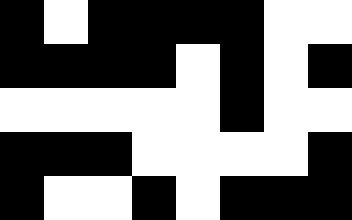[["black", "white", "black", "black", "black", "black", "white", "white"], ["black", "black", "black", "black", "white", "black", "white", "black"], ["white", "white", "white", "white", "white", "black", "white", "white"], ["black", "black", "black", "white", "white", "white", "white", "black"], ["black", "white", "white", "black", "white", "black", "black", "black"]]